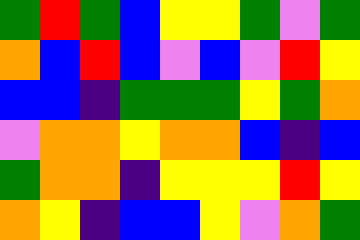[["green", "red", "green", "blue", "yellow", "yellow", "green", "violet", "green"], ["orange", "blue", "red", "blue", "violet", "blue", "violet", "red", "yellow"], ["blue", "blue", "indigo", "green", "green", "green", "yellow", "green", "orange"], ["violet", "orange", "orange", "yellow", "orange", "orange", "blue", "indigo", "blue"], ["green", "orange", "orange", "indigo", "yellow", "yellow", "yellow", "red", "yellow"], ["orange", "yellow", "indigo", "blue", "blue", "yellow", "violet", "orange", "green"]]